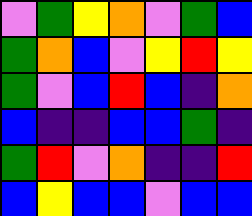[["violet", "green", "yellow", "orange", "violet", "green", "blue"], ["green", "orange", "blue", "violet", "yellow", "red", "yellow"], ["green", "violet", "blue", "red", "blue", "indigo", "orange"], ["blue", "indigo", "indigo", "blue", "blue", "green", "indigo"], ["green", "red", "violet", "orange", "indigo", "indigo", "red"], ["blue", "yellow", "blue", "blue", "violet", "blue", "blue"]]